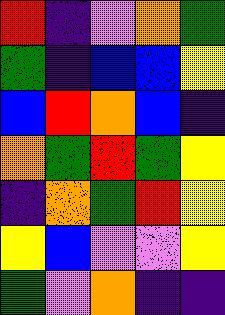[["red", "indigo", "violet", "orange", "green"], ["green", "indigo", "blue", "blue", "yellow"], ["blue", "red", "orange", "blue", "indigo"], ["orange", "green", "red", "green", "yellow"], ["indigo", "orange", "green", "red", "yellow"], ["yellow", "blue", "violet", "violet", "yellow"], ["green", "violet", "orange", "indigo", "indigo"]]